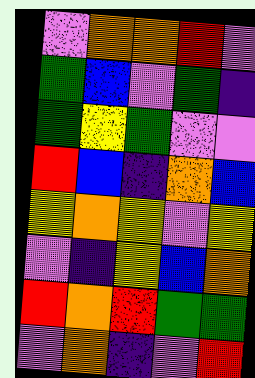[["violet", "orange", "orange", "red", "violet"], ["green", "blue", "violet", "green", "indigo"], ["green", "yellow", "green", "violet", "violet"], ["red", "blue", "indigo", "orange", "blue"], ["yellow", "orange", "yellow", "violet", "yellow"], ["violet", "indigo", "yellow", "blue", "orange"], ["red", "orange", "red", "green", "green"], ["violet", "orange", "indigo", "violet", "red"]]